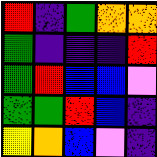[["red", "indigo", "green", "orange", "orange"], ["green", "indigo", "indigo", "indigo", "red"], ["green", "red", "blue", "blue", "violet"], ["green", "green", "red", "blue", "indigo"], ["yellow", "orange", "blue", "violet", "indigo"]]